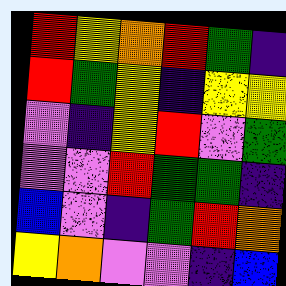[["red", "yellow", "orange", "red", "green", "indigo"], ["red", "green", "yellow", "indigo", "yellow", "yellow"], ["violet", "indigo", "yellow", "red", "violet", "green"], ["violet", "violet", "red", "green", "green", "indigo"], ["blue", "violet", "indigo", "green", "red", "orange"], ["yellow", "orange", "violet", "violet", "indigo", "blue"]]